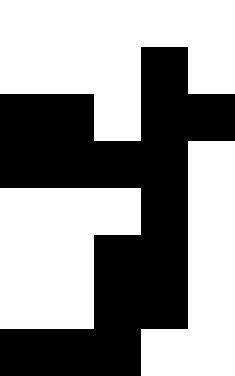[["white", "white", "white", "white", "white"], ["white", "white", "white", "black", "white"], ["black", "black", "white", "black", "black"], ["black", "black", "black", "black", "white"], ["white", "white", "white", "black", "white"], ["white", "white", "black", "black", "white"], ["white", "white", "black", "black", "white"], ["black", "black", "black", "white", "white"]]